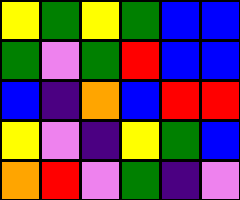[["yellow", "green", "yellow", "green", "blue", "blue"], ["green", "violet", "green", "red", "blue", "blue"], ["blue", "indigo", "orange", "blue", "red", "red"], ["yellow", "violet", "indigo", "yellow", "green", "blue"], ["orange", "red", "violet", "green", "indigo", "violet"]]